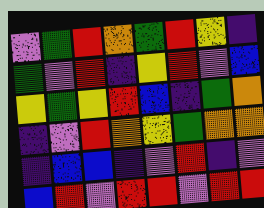[["violet", "green", "red", "orange", "green", "red", "yellow", "indigo"], ["green", "violet", "red", "indigo", "yellow", "red", "violet", "blue"], ["yellow", "green", "yellow", "red", "blue", "indigo", "green", "orange"], ["indigo", "violet", "red", "orange", "yellow", "green", "orange", "orange"], ["indigo", "blue", "blue", "indigo", "violet", "red", "indigo", "violet"], ["blue", "red", "violet", "red", "red", "violet", "red", "red"]]